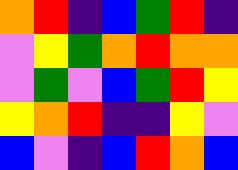[["orange", "red", "indigo", "blue", "green", "red", "indigo"], ["violet", "yellow", "green", "orange", "red", "orange", "orange"], ["violet", "green", "violet", "blue", "green", "red", "yellow"], ["yellow", "orange", "red", "indigo", "indigo", "yellow", "violet"], ["blue", "violet", "indigo", "blue", "red", "orange", "blue"]]